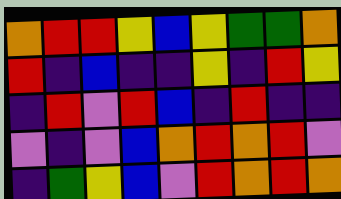[["orange", "red", "red", "yellow", "blue", "yellow", "green", "green", "orange"], ["red", "indigo", "blue", "indigo", "indigo", "yellow", "indigo", "red", "yellow"], ["indigo", "red", "violet", "red", "blue", "indigo", "red", "indigo", "indigo"], ["violet", "indigo", "violet", "blue", "orange", "red", "orange", "red", "violet"], ["indigo", "green", "yellow", "blue", "violet", "red", "orange", "red", "orange"]]